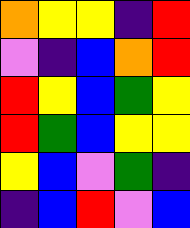[["orange", "yellow", "yellow", "indigo", "red"], ["violet", "indigo", "blue", "orange", "red"], ["red", "yellow", "blue", "green", "yellow"], ["red", "green", "blue", "yellow", "yellow"], ["yellow", "blue", "violet", "green", "indigo"], ["indigo", "blue", "red", "violet", "blue"]]